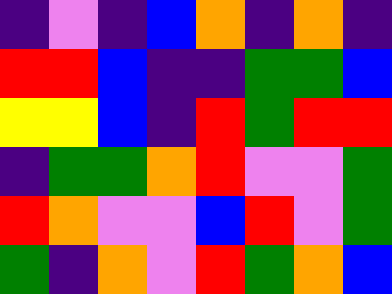[["indigo", "violet", "indigo", "blue", "orange", "indigo", "orange", "indigo"], ["red", "red", "blue", "indigo", "indigo", "green", "green", "blue"], ["yellow", "yellow", "blue", "indigo", "red", "green", "red", "red"], ["indigo", "green", "green", "orange", "red", "violet", "violet", "green"], ["red", "orange", "violet", "violet", "blue", "red", "violet", "green"], ["green", "indigo", "orange", "violet", "red", "green", "orange", "blue"]]